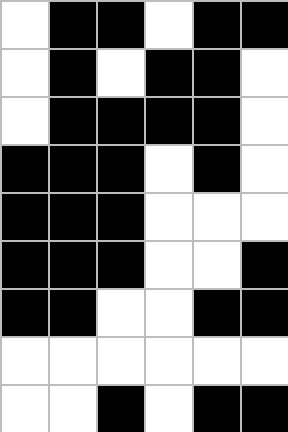[["white", "black", "black", "white", "black", "black"], ["white", "black", "white", "black", "black", "white"], ["white", "black", "black", "black", "black", "white"], ["black", "black", "black", "white", "black", "white"], ["black", "black", "black", "white", "white", "white"], ["black", "black", "black", "white", "white", "black"], ["black", "black", "white", "white", "black", "black"], ["white", "white", "white", "white", "white", "white"], ["white", "white", "black", "white", "black", "black"]]